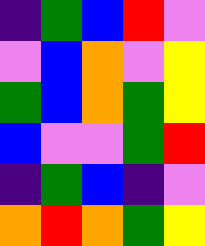[["indigo", "green", "blue", "red", "violet"], ["violet", "blue", "orange", "violet", "yellow"], ["green", "blue", "orange", "green", "yellow"], ["blue", "violet", "violet", "green", "red"], ["indigo", "green", "blue", "indigo", "violet"], ["orange", "red", "orange", "green", "yellow"]]